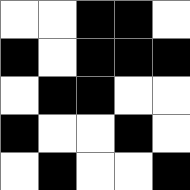[["white", "white", "black", "black", "white"], ["black", "white", "black", "black", "black"], ["white", "black", "black", "white", "white"], ["black", "white", "white", "black", "white"], ["white", "black", "white", "white", "black"]]